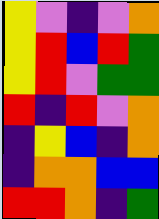[["yellow", "violet", "indigo", "violet", "orange"], ["yellow", "red", "blue", "red", "green"], ["yellow", "red", "violet", "green", "green"], ["red", "indigo", "red", "violet", "orange"], ["indigo", "yellow", "blue", "indigo", "orange"], ["indigo", "orange", "orange", "blue", "blue"], ["red", "red", "orange", "indigo", "green"]]